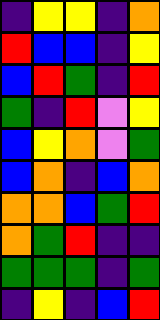[["indigo", "yellow", "yellow", "indigo", "orange"], ["red", "blue", "blue", "indigo", "yellow"], ["blue", "red", "green", "indigo", "red"], ["green", "indigo", "red", "violet", "yellow"], ["blue", "yellow", "orange", "violet", "green"], ["blue", "orange", "indigo", "blue", "orange"], ["orange", "orange", "blue", "green", "red"], ["orange", "green", "red", "indigo", "indigo"], ["green", "green", "green", "indigo", "green"], ["indigo", "yellow", "indigo", "blue", "red"]]